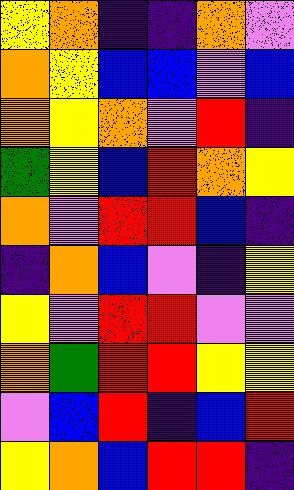[["yellow", "orange", "indigo", "indigo", "orange", "violet"], ["orange", "yellow", "blue", "blue", "violet", "blue"], ["orange", "yellow", "orange", "violet", "red", "indigo"], ["green", "yellow", "blue", "red", "orange", "yellow"], ["orange", "violet", "red", "red", "blue", "indigo"], ["indigo", "orange", "blue", "violet", "indigo", "yellow"], ["yellow", "violet", "red", "red", "violet", "violet"], ["orange", "green", "red", "red", "yellow", "yellow"], ["violet", "blue", "red", "indigo", "blue", "red"], ["yellow", "orange", "blue", "red", "red", "indigo"]]